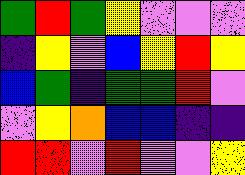[["green", "red", "green", "yellow", "violet", "violet", "violet"], ["indigo", "yellow", "violet", "blue", "yellow", "red", "yellow"], ["blue", "green", "indigo", "green", "green", "red", "violet"], ["violet", "yellow", "orange", "blue", "blue", "indigo", "indigo"], ["red", "red", "violet", "red", "violet", "violet", "yellow"]]